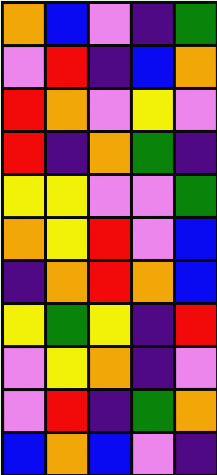[["orange", "blue", "violet", "indigo", "green"], ["violet", "red", "indigo", "blue", "orange"], ["red", "orange", "violet", "yellow", "violet"], ["red", "indigo", "orange", "green", "indigo"], ["yellow", "yellow", "violet", "violet", "green"], ["orange", "yellow", "red", "violet", "blue"], ["indigo", "orange", "red", "orange", "blue"], ["yellow", "green", "yellow", "indigo", "red"], ["violet", "yellow", "orange", "indigo", "violet"], ["violet", "red", "indigo", "green", "orange"], ["blue", "orange", "blue", "violet", "indigo"]]